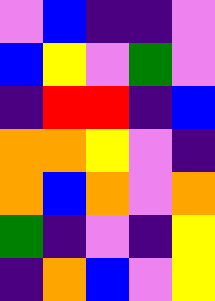[["violet", "blue", "indigo", "indigo", "violet"], ["blue", "yellow", "violet", "green", "violet"], ["indigo", "red", "red", "indigo", "blue"], ["orange", "orange", "yellow", "violet", "indigo"], ["orange", "blue", "orange", "violet", "orange"], ["green", "indigo", "violet", "indigo", "yellow"], ["indigo", "orange", "blue", "violet", "yellow"]]